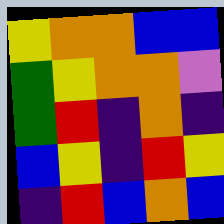[["yellow", "orange", "orange", "blue", "blue"], ["green", "yellow", "orange", "orange", "violet"], ["green", "red", "indigo", "orange", "indigo"], ["blue", "yellow", "indigo", "red", "yellow"], ["indigo", "red", "blue", "orange", "blue"]]